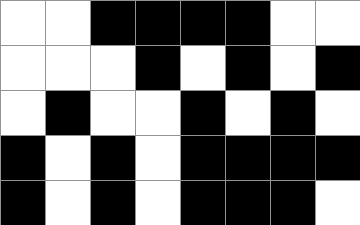[["white", "white", "black", "black", "black", "black", "white", "white"], ["white", "white", "white", "black", "white", "black", "white", "black"], ["white", "black", "white", "white", "black", "white", "black", "white"], ["black", "white", "black", "white", "black", "black", "black", "black"], ["black", "white", "black", "white", "black", "black", "black", "white"]]